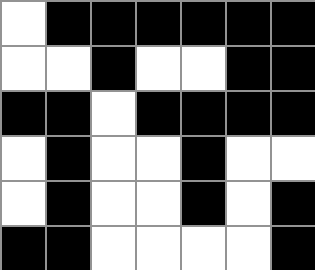[["white", "black", "black", "black", "black", "black", "black"], ["white", "white", "black", "white", "white", "black", "black"], ["black", "black", "white", "black", "black", "black", "black"], ["white", "black", "white", "white", "black", "white", "white"], ["white", "black", "white", "white", "black", "white", "black"], ["black", "black", "white", "white", "white", "white", "black"]]